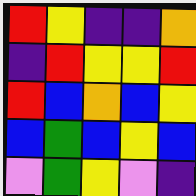[["red", "yellow", "indigo", "indigo", "orange"], ["indigo", "red", "yellow", "yellow", "red"], ["red", "blue", "orange", "blue", "yellow"], ["blue", "green", "blue", "yellow", "blue"], ["violet", "green", "yellow", "violet", "indigo"]]